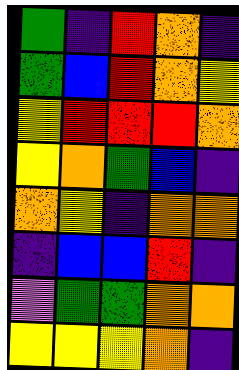[["green", "indigo", "red", "orange", "indigo"], ["green", "blue", "red", "orange", "yellow"], ["yellow", "red", "red", "red", "orange"], ["yellow", "orange", "green", "blue", "indigo"], ["orange", "yellow", "indigo", "orange", "orange"], ["indigo", "blue", "blue", "red", "indigo"], ["violet", "green", "green", "orange", "orange"], ["yellow", "yellow", "yellow", "orange", "indigo"]]